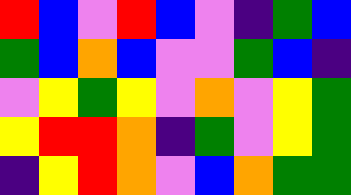[["red", "blue", "violet", "red", "blue", "violet", "indigo", "green", "blue"], ["green", "blue", "orange", "blue", "violet", "violet", "green", "blue", "indigo"], ["violet", "yellow", "green", "yellow", "violet", "orange", "violet", "yellow", "green"], ["yellow", "red", "red", "orange", "indigo", "green", "violet", "yellow", "green"], ["indigo", "yellow", "red", "orange", "violet", "blue", "orange", "green", "green"]]